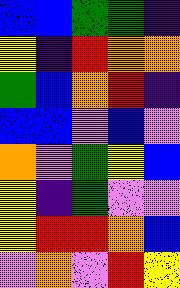[["blue", "blue", "green", "green", "indigo"], ["yellow", "indigo", "red", "orange", "orange"], ["green", "blue", "orange", "red", "indigo"], ["blue", "blue", "violet", "blue", "violet"], ["orange", "violet", "green", "yellow", "blue"], ["yellow", "indigo", "green", "violet", "violet"], ["yellow", "red", "red", "orange", "blue"], ["violet", "orange", "violet", "red", "yellow"]]